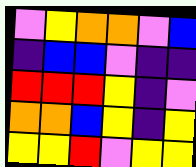[["violet", "yellow", "orange", "orange", "violet", "blue"], ["indigo", "blue", "blue", "violet", "indigo", "indigo"], ["red", "red", "red", "yellow", "indigo", "violet"], ["orange", "orange", "blue", "yellow", "indigo", "yellow"], ["yellow", "yellow", "red", "violet", "yellow", "yellow"]]